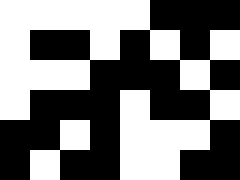[["white", "white", "white", "white", "white", "black", "black", "black"], ["white", "black", "black", "white", "black", "white", "black", "white"], ["white", "white", "white", "black", "black", "black", "white", "black"], ["white", "black", "black", "black", "white", "black", "black", "white"], ["black", "black", "white", "black", "white", "white", "white", "black"], ["black", "white", "black", "black", "white", "white", "black", "black"]]